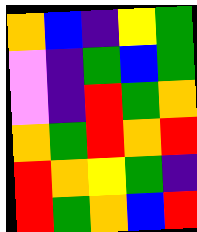[["orange", "blue", "indigo", "yellow", "green"], ["violet", "indigo", "green", "blue", "green"], ["violet", "indigo", "red", "green", "orange"], ["orange", "green", "red", "orange", "red"], ["red", "orange", "yellow", "green", "indigo"], ["red", "green", "orange", "blue", "red"]]